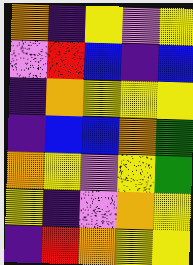[["orange", "indigo", "yellow", "violet", "yellow"], ["violet", "red", "blue", "indigo", "blue"], ["indigo", "orange", "yellow", "yellow", "yellow"], ["indigo", "blue", "blue", "orange", "green"], ["orange", "yellow", "violet", "yellow", "green"], ["yellow", "indigo", "violet", "orange", "yellow"], ["indigo", "red", "orange", "yellow", "yellow"]]